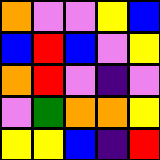[["orange", "violet", "violet", "yellow", "blue"], ["blue", "red", "blue", "violet", "yellow"], ["orange", "red", "violet", "indigo", "violet"], ["violet", "green", "orange", "orange", "yellow"], ["yellow", "yellow", "blue", "indigo", "red"]]